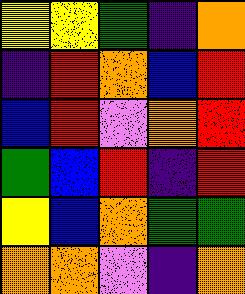[["yellow", "yellow", "green", "indigo", "orange"], ["indigo", "red", "orange", "blue", "red"], ["blue", "red", "violet", "orange", "red"], ["green", "blue", "red", "indigo", "red"], ["yellow", "blue", "orange", "green", "green"], ["orange", "orange", "violet", "indigo", "orange"]]